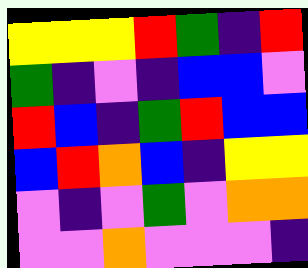[["yellow", "yellow", "yellow", "red", "green", "indigo", "red"], ["green", "indigo", "violet", "indigo", "blue", "blue", "violet"], ["red", "blue", "indigo", "green", "red", "blue", "blue"], ["blue", "red", "orange", "blue", "indigo", "yellow", "yellow"], ["violet", "indigo", "violet", "green", "violet", "orange", "orange"], ["violet", "violet", "orange", "violet", "violet", "violet", "indigo"]]